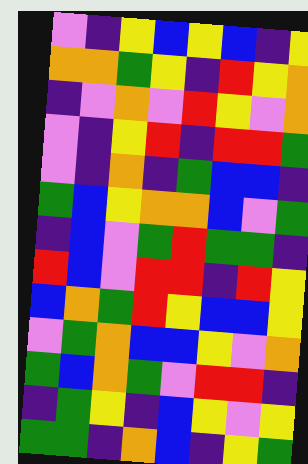[["violet", "indigo", "yellow", "blue", "yellow", "blue", "indigo", "yellow"], ["orange", "orange", "green", "yellow", "indigo", "red", "yellow", "orange"], ["indigo", "violet", "orange", "violet", "red", "yellow", "violet", "orange"], ["violet", "indigo", "yellow", "red", "indigo", "red", "red", "green"], ["violet", "indigo", "orange", "indigo", "green", "blue", "blue", "indigo"], ["green", "blue", "yellow", "orange", "orange", "blue", "violet", "green"], ["indigo", "blue", "violet", "green", "red", "green", "green", "indigo"], ["red", "blue", "violet", "red", "red", "indigo", "red", "yellow"], ["blue", "orange", "green", "red", "yellow", "blue", "blue", "yellow"], ["violet", "green", "orange", "blue", "blue", "yellow", "violet", "orange"], ["green", "blue", "orange", "green", "violet", "red", "red", "indigo"], ["indigo", "green", "yellow", "indigo", "blue", "yellow", "violet", "yellow"], ["green", "green", "indigo", "orange", "blue", "indigo", "yellow", "green"]]